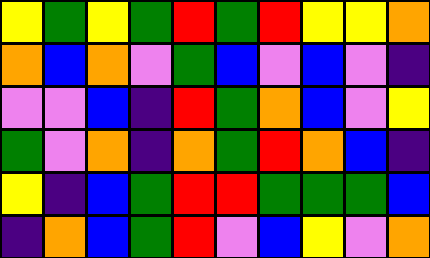[["yellow", "green", "yellow", "green", "red", "green", "red", "yellow", "yellow", "orange"], ["orange", "blue", "orange", "violet", "green", "blue", "violet", "blue", "violet", "indigo"], ["violet", "violet", "blue", "indigo", "red", "green", "orange", "blue", "violet", "yellow"], ["green", "violet", "orange", "indigo", "orange", "green", "red", "orange", "blue", "indigo"], ["yellow", "indigo", "blue", "green", "red", "red", "green", "green", "green", "blue"], ["indigo", "orange", "blue", "green", "red", "violet", "blue", "yellow", "violet", "orange"]]